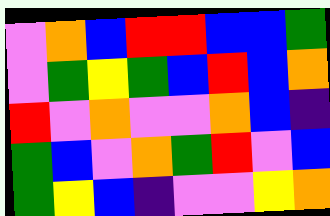[["violet", "orange", "blue", "red", "red", "blue", "blue", "green"], ["violet", "green", "yellow", "green", "blue", "red", "blue", "orange"], ["red", "violet", "orange", "violet", "violet", "orange", "blue", "indigo"], ["green", "blue", "violet", "orange", "green", "red", "violet", "blue"], ["green", "yellow", "blue", "indigo", "violet", "violet", "yellow", "orange"]]